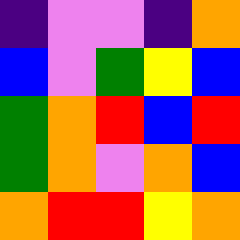[["indigo", "violet", "violet", "indigo", "orange"], ["blue", "violet", "green", "yellow", "blue"], ["green", "orange", "red", "blue", "red"], ["green", "orange", "violet", "orange", "blue"], ["orange", "red", "red", "yellow", "orange"]]